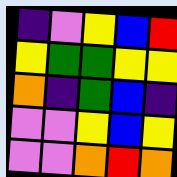[["indigo", "violet", "yellow", "blue", "red"], ["yellow", "green", "green", "yellow", "yellow"], ["orange", "indigo", "green", "blue", "indigo"], ["violet", "violet", "yellow", "blue", "yellow"], ["violet", "violet", "orange", "red", "orange"]]